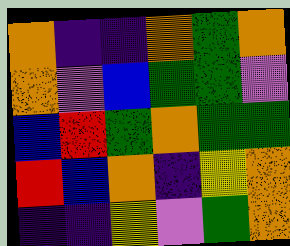[["orange", "indigo", "indigo", "orange", "green", "orange"], ["orange", "violet", "blue", "green", "green", "violet"], ["blue", "red", "green", "orange", "green", "green"], ["red", "blue", "orange", "indigo", "yellow", "orange"], ["indigo", "indigo", "yellow", "violet", "green", "orange"]]